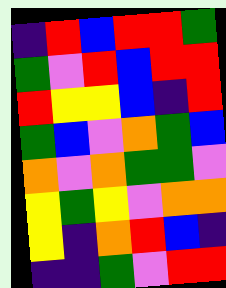[["indigo", "red", "blue", "red", "red", "green"], ["green", "violet", "red", "blue", "red", "red"], ["red", "yellow", "yellow", "blue", "indigo", "red"], ["green", "blue", "violet", "orange", "green", "blue"], ["orange", "violet", "orange", "green", "green", "violet"], ["yellow", "green", "yellow", "violet", "orange", "orange"], ["yellow", "indigo", "orange", "red", "blue", "indigo"], ["indigo", "indigo", "green", "violet", "red", "red"]]